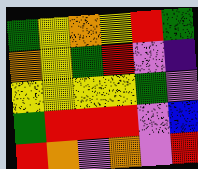[["green", "yellow", "orange", "yellow", "red", "green"], ["orange", "yellow", "green", "red", "violet", "indigo"], ["yellow", "yellow", "yellow", "yellow", "green", "violet"], ["green", "red", "red", "red", "violet", "blue"], ["red", "orange", "violet", "orange", "violet", "red"]]